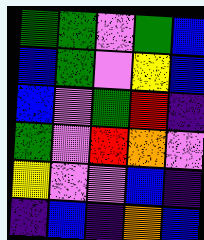[["green", "green", "violet", "green", "blue"], ["blue", "green", "violet", "yellow", "blue"], ["blue", "violet", "green", "red", "indigo"], ["green", "violet", "red", "orange", "violet"], ["yellow", "violet", "violet", "blue", "indigo"], ["indigo", "blue", "indigo", "orange", "blue"]]